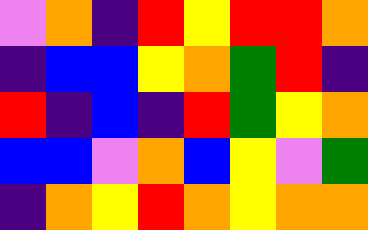[["violet", "orange", "indigo", "red", "yellow", "red", "red", "orange"], ["indigo", "blue", "blue", "yellow", "orange", "green", "red", "indigo"], ["red", "indigo", "blue", "indigo", "red", "green", "yellow", "orange"], ["blue", "blue", "violet", "orange", "blue", "yellow", "violet", "green"], ["indigo", "orange", "yellow", "red", "orange", "yellow", "orange", "orange"]]